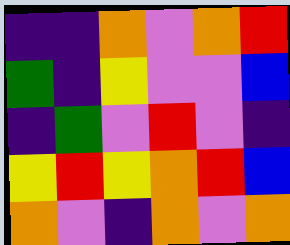[["indigo", "indigo", "orange", "violet", "orange", "red"], ["green", "indigo", "yellow", "violet", "violet", "blue"], ["indigo", "green", "violet", "red", "violet", "indigo"], ["yellow", "red", "yellow", "orange", "red", "blue"], ["orange", "violet", "indigo", "orange", "violet", "orange"]]